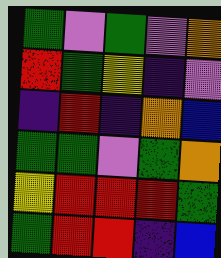[["green", "violet", "green", "violet", "orange"], ["red", "green", "yellow", "indigo", "violet"], ["indigo", "red", "indigo", "orange", "blue"], ["green", "green", "violet", "green", "orange"], ["yellow", "red", "red", "red", "green"], ["green", "red", "red", "indigo", "blue"]]